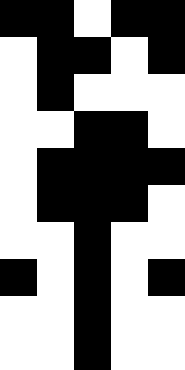[["black", "black", "white", "black", "black"], ["white", "black", "black", "white", "black"], ["white", "black", "white", "white", "white"], ["white", "white", "black", "black", "white"], ["white", "black", "black", "black", "black"], ["white", "black", "black", "black", "white"], ["white", "white", "black", "white", "white"], ["black", "white", "black", "white", "black"], ["white", "white", "black", "white", "white"], ["white", "white", "black", "white", "white"]]